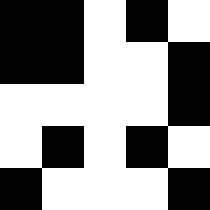[["black", "black", "white", "black", "white"], ["black", "black", "white", "white", "black"], ["white", "white", "white", "white", "black"], ["white", "black", "white", "black", "white"], ["black", "white", "white", "white", "black"]]